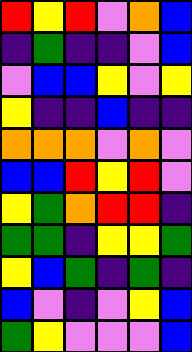[["red", "yellow", "red", "violet", "orange", "blue"], ["indigo", "green", "indigo", "indigo", "violet", "blue"], ["violet", "blue", "blue", "yellow", "violet", "yellow"], ["yellow", "indigo", "indigo", "blue", "indigo", "indigo"], ["orange", "orange", "orange", "violet", "orange", "violet"], ["blue", "blue", "red", "yellow", "red", "violet"], ["yellow", "green", "orange", "red", "red", "indigo"], ["green", "green", "indigo", "yellow", "yellow", "green"], ["yellow", "blue", "green", "indigo", "green", "indigo"], ["blue", "violet", "indigo", "violet", "yellow", "blue"], ["green", "yellow", "violet", "violet", "violet", "blue"]]